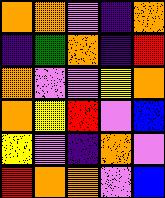[["orange", "orange", "violet", "indigo", "orange"], ["indigo", "green", "orange", "indigo", "red"], ["orange", "violet", "violet", "yellow", "orange"], ["orange", "yellow", "red", "violet", "blue"], ["yellow", "violet", "indigo", "orange", "violet"], ["red", "orange", "orange", "violet", "blue"]]